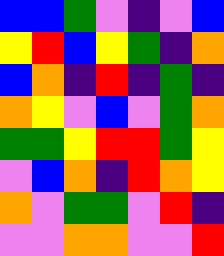[["blue", "blue", "green", "violet", "indigo", "violet", "blue"], ["yellow", "red", "blue", "yellow", "green", "indigo", "orange"], ["blue", "orange", "indigo", "red", "indigo", "green", "indigo"], ["orange", "yellow", "violet", "blue", "violet", "green", "orange"], ["green", "green", "yellow", "red", "red", "green", "yellow"], ["violet", "blue", "orange", "indigo", "red", "orange", "yellow"], ["orange", "violet", "green", "green", "violet", "red", "indigo"], ["violet", "violet", "orange", "orange", "violet", "violet", "red"]]